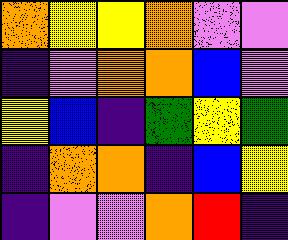[["orange", "yellow", "yellow", "orange", "violet", "violet"], ["indigo", "violet", "orange", "orange", "blue", "violet"], ["yellow", "blue", "indigo", "green", "yellow", "green"], ["indigo", "orange", "orange", "indigo", "blue", "yellow"], ["indigo", "violet", "violet", "orange", "red", "indigo"]]